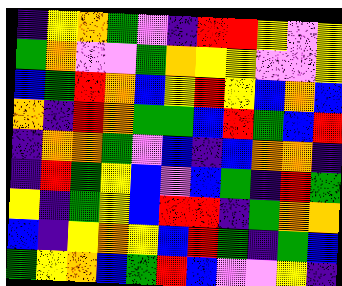[["indigo", "yellow", "orange", "green", "violet", "indigo", "red", "red", "yellow", "violet", "yellow"], ["green", "orange", "violet", "violet", "green", "orange", "yellow", "yellow", "violet", "violet", "yellow"], ["blue", "green", "red", "orange", "blue", "yellow", "red", "yellow", "blue", "orange", "blue"], ["orange", "indigo", "red", "orange", "green", "green", "blue", "red", "green", "blue", "red"], ["indigo", "orange", "orange", "green", "violet", "blue", "indigo", "blue", "orange", "orange", "indigo"], ["indigo", "red", "green", "yellow", "blue", "violet", "blue", "green", "indigo", "red", "green"], ["yellow", "indigo", "green", "yellow", "blue", "red", "red", "indigo", "green", "orange", "orange"], ["blue", "indigo", "yellow", "orange", "yellow", "blue", "red", "green", "indigo", "green", "blue"], ["green", "yellow", "orange", "blue", "green", "red", "blue", "violet", "violet", "yellow", "indigo"]]